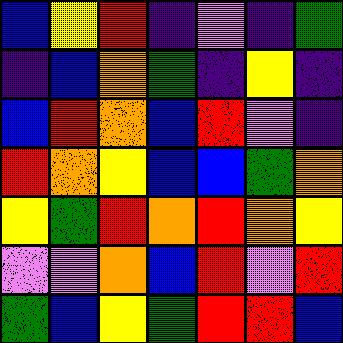[["blue", "yellow", "red", "indigo", "violet", "indigo", "green"], ["indigo", "blue", "orange", "green", "indigo", "yellow", "indigo"], ["blue", "red", "orange", "blue", "red", "violet", "indigo"], ["red", "orange", "yellow", "blue", "blue", "green", "orange"], ["yellow", "green", "red", "orange", "red", "orange", "yellow"], ["violet", "violet", "orange", "blue", "red", "violet", "red"], ["green", "blue", "yellow", "green", "red", "red", "blue"]]